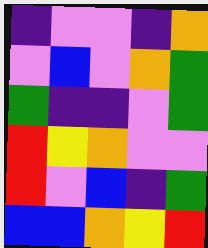[["indigo", "violet", "violet", "indigo", "orange"], ["violet", "blue", "violet", "orange", "green"], ["green", "indigo", "indigo", "violet", "green"], ["red", "yellow", "orange", "violet", "violet"], ["red", "violet", "blue", "indigo", "green"], ["blue", "blue", "orange", "yellow", "red"]]